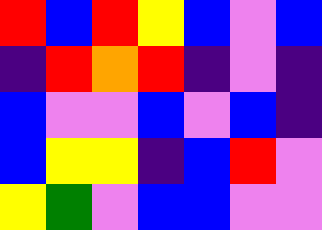[["red", "blue", "red", "yellow", "blue", "violet", "blue"], ["indigo", "red", "orange", "red", "indigo", "violet", "indigo"], ["blue", "violet", "violet", "blue", "violet", "blue", "indigo"], ["blue", "yellow", "yellow", "indigo", "blue", "red", "violet"], ["yellow", "green", "violet", "blue", "blue", "violet", "violet"]]